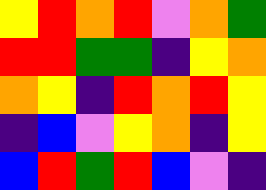[["yellow", "red", "orange", "red", "violet", "orange", "green"], ["red", "red", "green", "green", "indigo", "yellow", "orange"], ["orange", "yellow", "indigo", "red", "orange", "red", "yellow"], ["indigo", "blue", "violet", "yellow", "orange", "indigo", "yellow"], ["blue", "red", "green", "red", "blue", "violet", "indigo"]]